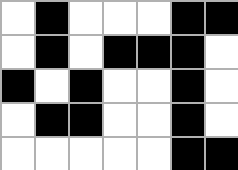[["white", "black", "white", "white", "white", "black", "black"], ["white", "black", "white", "black", "black", "black", "white"], ["black", "white", "black", "white", "white", "black", "white"], ["white", "black", "black", "white", "white", "black", "white"], ["white", "white", "white", "white", "white", "black", "black"]]